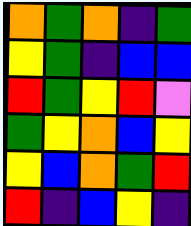[["orange", "green", "orange", "indigo", "green"], ["yellow", "green", "indigo", "blue", "blue"], ["red", "green", "yellow", "red", "violet"], ["green", "yellow", "orange", "blue", "yellow"], ["yellow", "blue", "orange", "green", "red"], ["red", "indigo", "blue", "yellow", "indigo"]]